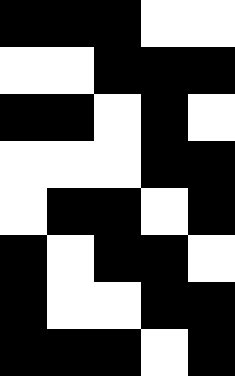[["black", "black", "black", "white", "white"], ["white", "white", "black", "black", "black"], ["black", "black", "white", "black", "white"], ["white", "white", "white", "black", "black"], ["white", "black", "black", "white", "black"], ["black", "white", "black", "black", "white"], ["black", "white", "white", "black", "black"], ["black", "black", "black", "white", "black"]]